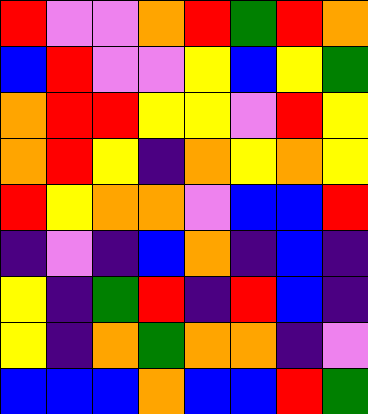[["red", "violet", "violet", "orange", "red", "green", "red", "orange"], ["blue", "red", "violet", "violet", "yellow", "blue", "yellow", "green"], ["orange", "red", "red", "yellow", "yellow", "violet", "red", "yellow"], ["orange", "red", "yellow", "indigo", "orange", "yellow", "orange", "yellow"], ["red", "yellow", "orange", "orange", "violet", "blue", "blue", "red"], ["indigo", "violet", "indigo", "blue", "orange", "indigo", "blue", "indigo"], ["yellow", "indigo", "green", "red", "indigo", "red", "blue", "indigo"], ["yellow", "indigo", "orange", "green", "orange", "orange", "indigo", "violet"], ["blue", "blue", "blue", "orange", "blue", "blue", "red", "green"]]